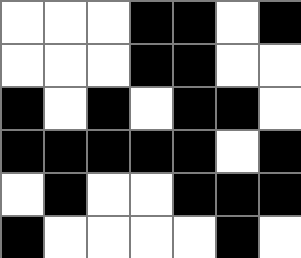[["white", "white", "white", "black", "black", "white", "black"], ["white", "white", "white", "black", "black", "white", "white"], ["black", "white", "black", "white", "black", "black", "white"], ["black", "black", "black", "black", "black", "white", "black"], ["white", "black", "white", "white", "black", "black", "black"], ["black", "white", "white", "white", "white", "black", "white"]]